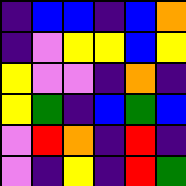[["indigo", "blue", "blue", "indigo", "blue", "orange"], ["indigo", "violet", "yellow", "yellow", "blue", "yellow"], ["yellow", "violet", "violet", "indigo", "orange", "indigo"], ["yellow", "green", "indigo", "blue", "green", "blue"], ["violet", "red", "orange", "indigo", "red", "indigo"], ["violet", "indigo", "yellow", "indigo", "red", "green"]]